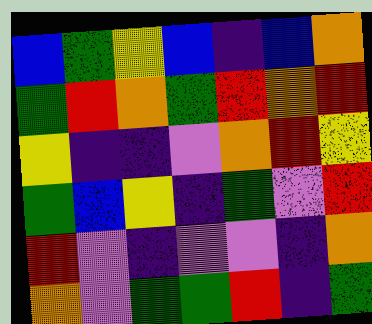[["blue", "green", "yellow", "blue", "indigo", "blue", "orange"], ["green", "red", "orange", "green", "red", "orange", "red"], ["yellow", "indigo", "indigo", "violet", "orange", "red", "yellow"], ["green", "blue", "yellow", "indigo", "green", "violet", "red"], ["red", "violet", "indigo", "violet", "violet", "indigo", "orange"], ["orange", "violet", "green", "green", "red", "indigo", "green"]]